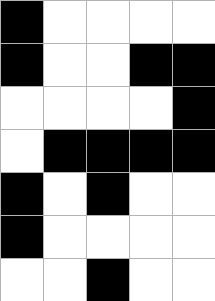[["black", "white", "white", "white", "white"], ["black", "white", "white", "black", "black"], ["white", "white", "white", "white", "black"], ["white", "black", "black", "black", "black"], ["black", "white", "black", "white", "white"], ["black", "white", "white", "white", "white"], ["white", "white", "black", "white", "white"]]